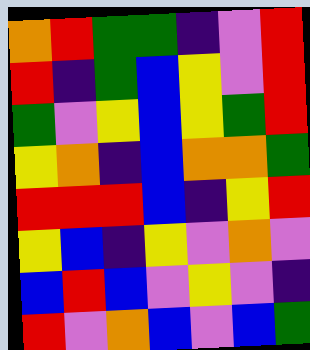[["orange", "red", "green", "green", "indigo", "violet", "red"], ["red", "indigo", "green", "blue", "yellow", "violet", "red"], ["green", "violet", "yellow", "blue", "yellow", "green", "red"], ["yellow", "orange", "indigo", "blue", "orange", "orange", "green"], ["red", "red", "red", "blue", "indigo", "yellow", "red"], ["yellow", "blue", "indigo", "yellow", "violet", "orange", "violet"], ["blue", "red", "blue", "violet", "yellow", "violet", "indigo"], ["red", "violet", "orange", "blue", "violet", "blue", "green"]]